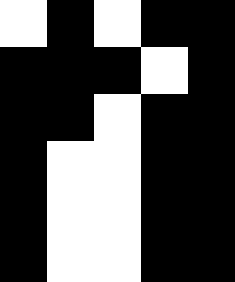[["white", "black", "white", "black", "black"], ["black", "black", "black", "white", "black"], ["black", "black", "white", "black", "black"], ["black", "white", "white", "black", "black"], ["black", "white", "white", "black", "black"], ["black", "white", "white", "black", "black"]]